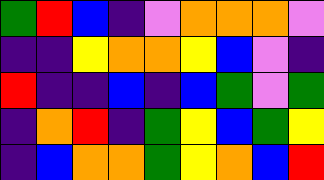[["green", "red", "blue", "indigo", "violet", "orange", "orange", "orange", "violet"], ["indigo", "indigo", "yellow", "orange", "orange", "yellow", "blue", "violet", "indigo"], ["red", "indigo", "indigo", "blue", "indigo", "blue", "green", "violet", "green"], ["indigo", "orange", "red", "indigo", "green", "yellow", "blue", "green", "yellow"], ["indigo", "blue", "orange", "orange", "green", "yellow", "orange", "blue", "red"]]